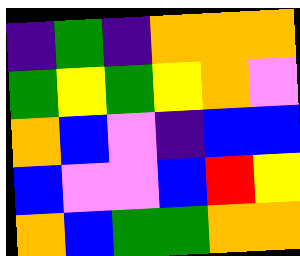[["indigo", "green", "indigo", "orange", "orange", "orange"], ["green", "yellow", "green", "yellow", "orange", "violet"], ["orange", "blue", "violet", "indigo", "blue", "blue"], ["blue", "violet", "violet", "blue", "red", "yellow"], ["orange", "blue", "green", "green", "orange", "orange"]]